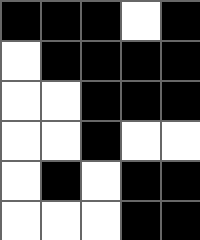[["black", "black", "black", "white", "black"], ["white", "black", "black", "black", "black"], ["white", "white", "black", "black", "black"], ["white", "white", "black", "white", "white"], ["white", "black", "white", "black", "black"], ["white", "white", "white", "black", "black"]]